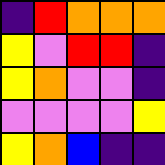[["indigo", "red", "orange", "orange", "orange"], ["yellow", "violet", "red", "red", "indigo"], ["yellow", "orange", "violet", "violet", "indigo"], ["violet", "violet", "violet", "violet", "yellow"], ["yellow", "orange", "blue", "indigo", "indigo"]]